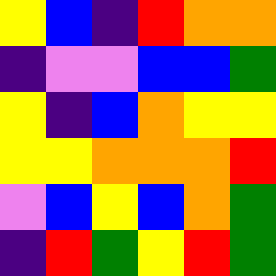[["yellow", "blue", "indigo", "red", "orange", "orange"], ["indigo", "violet", "violet", "blue", "blue", "green"], ["yellow", "indigo", "blue", "orange", "yellow", "yellow"], ["yellow", "yellow", "orange", "orange", "orange", "red"], ["violet", "blue", "yellow", "blue", "orange", "green"], ["indigo", "red", "green", "yellow", "red", "green"]]